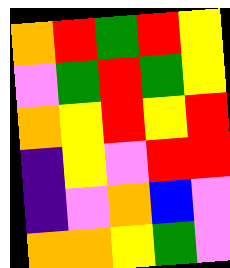[["orange", "red", "green", "red", "yellow"], ["violet", "green", "red", "green", "yellow"], ["orange", "yellow", "red", "yellow", "red"], ["indigo", "yellow", "violet", "red", "red"], ["indigo", "violet", "orange", "blue", "violet"], ["orange", "orange", "yellow", "green", "violet"]]